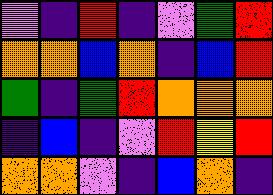[["violet", "indigo", "red", "indigo", "violet", "green", "red"], ["orange", "orange", "blue", "orange", "indigo", "blue", "red"], ["green", "indigo", "green", "red", "orange", "orange", "orange"], ["indigo", "blue", "indigo", "violet", "red", "yellow", "red"], ["orange", "orange", "violet", "indigo", "blue", "orange", "indigo"]]